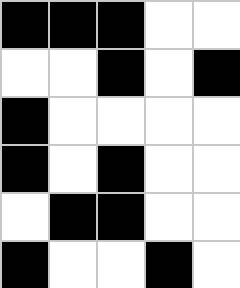[["black", "black", "black", "white", "white"], ["white", "white", "black", "white", "black"], ["black", "white", "white", "white", "white"], ["black", "white", "black", "white", "white"], ["white", "black", "black", "white", "white"], ["black", "white", "white", "black", "white"]]